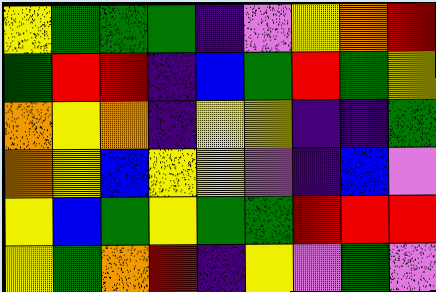[["yellow", "green", "green", "green", "indigo", "violet", "yellow", "orange", "red"], ["green", "red", "red", "indigo", "blue", "green", "red", "green", "yellow"], ["orange", "yellow", "orange", "indigo", "yellow", "yellow", "indigo", "indigo", "green"], ["orange", "yellow", "blue", "yellow", "yellow", "violet", "indigo", "blue", "violet"], ["yellow", "blue", "green", "yellow", "green", "green", "red", "red", "red"], ["yellow", "green", "orange", "red", "indigo", "yellow", "violet", "green", "violet"]]